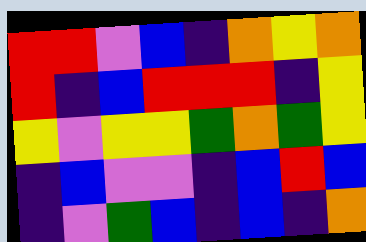[["red", "red", "violet", "blue", "indigo", "orange", "yellow", "orange"], ["red", "indigo", "blue", "red", "red", "red", "indigo", "yellow"], ["yellow", "violet", "yellow", "yellow", "green", "orange", "green", "yellow"], ["indigo", "blue", "violet", "violet", "indigo", "blue", "red", "blue"], ["indigo", "violet", "green", "blue", "indigo", "blue", "indigo", "orange"]]